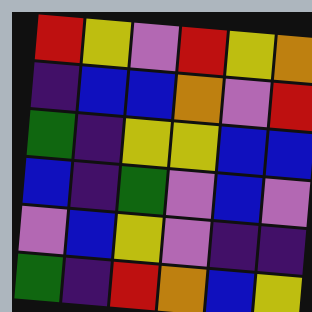[["red", "yellow", "violet", "red", "yellow", "orange"], ["indigo", "blue", "blue", "orange", "violet", "red"], ["green", "indigo", "yellow", "yellow", "blue", "blue"], ["blue", "indigo", "green", "violet", "blue", "violet"], ["violet", "blue", "yellow", "violet", "indigo", "indigo"], ["green", "indigo", "red", "orange", "blue", "yellow"]]